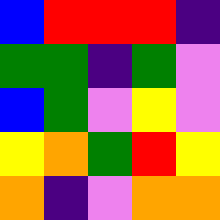[["blue", "red", "red", "red", "indigo"], ["green", "green", "indigo", "green", "violet"], ["blue", "green", "violet", "yellow", "violet"], ["yellow", "orange", "green", "red", "yellow"], ["orange", "indigo", "violet", "orange", "orange"]]